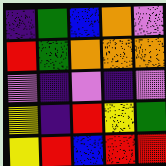[["indigo", "green", "blue", "orange", "violet"], ["red", "green", "orange", "orange", "orange"], ["violet", "indigo", "violet", "indigo", "violet"], ["yellow", "indigo", "red", "yellow", "green"], ["yellow", "red", "blue", "red", "red"]]